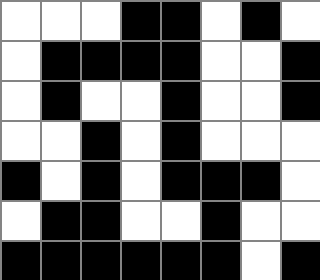[["white", "white", "white", "black", "black", "white", "black", "white"], ["white", "black", "black", "black", "black", "white", "white", "black"], ["white", "black", "white", "white", "black", "white", "white", "black"], ["white", "white", "black", "white", "black", "white", "white", "white"], ["black", "white", "black", "white", "black", "black", "black", "white"], ["white", "black", "black", "white", "white", "black", "white", "white"], ["black", "black", "black", "black", "black", "black", "white", "black"]]